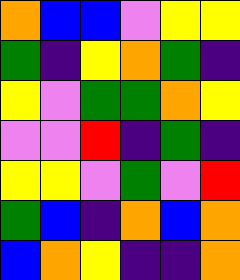[["orange", "blue", "blue", "violet", "yellow", "yellow"], ["green", "indigo", "yellow", "orange", "green", "indigo"], ["yellow", "violet", "green", "green", "orange", "yellow"], ["violet", "violet", "red", "indigo", "green", "indigo"], ["yellow", "yellow", "violet", "green", "violet", "red"], ["green", "blue", "indigo", "orange", "blue", "orange"], ["blue", "orange", "yellow", "indigo", "indigo", "orange"]]